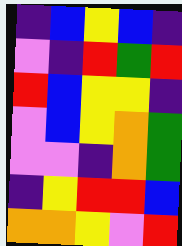[["indigo", "blue", "yellow", "blue", "indigo"], ["violet", "indigo", "red", "green", "red"], ["red", "blue", "yellow", "yellow", "indigo"], ["violet", "blue", "yellow", "orange", "green"], ["violet", "violet", "indigo", "orange", "green"], ["indigo", "yellow", "red", "red", "blue"], ["orange", "orange", "yellow", "violet", "red"]]